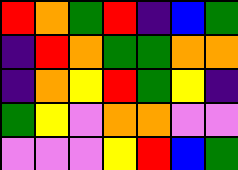[["red", "orange", "green", "red", "indigo", "blue", "green"], ["indigo", "red", "orange", "green", "green", "orange", "orange"], ["indigo", "orange", "yellow", "red", "green", "yellow", "indigo"], ["green", "yellow", "violet", "orange", "orange", "violet", "violet"], ["violet", "violet", "violet", "yellow", "red", "blue", "green"]]